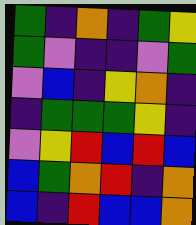[["green", "indigo", "orange", "indigo", "green", "yellow"], ["green", "violet", "indigo", "indigo", "violet", "green"], ["violet", "blue", "indigo", "yellow", "orange", "indigo"], ["indigo", "green", "green", "green", "yellow", "indigo"], ["violet", "yellow", "red", "blue", "red", "blue"], ["blue", "green", "orange", "red", "indigo", "orange"], ["blue", "indigo", "red", "blue", "blue", "orange"]]